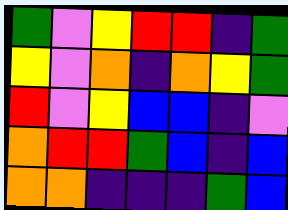[["green", "violet", "yellow", "red", "red", "indigo", "green"], ["yellow", "violet", "orange", "indigo", "orange", "yellow", "green"], ["red", "violet", "yellow", "blue", "blue", "indigo", "violet"], ["orange", "red", "red", "green", "blue", "indigo", "blue"], ["orange", "orange", "indigo", "indigo", "indigo", "green", "blue"]]